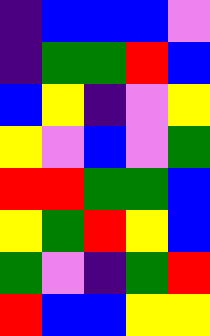[["indigo", "blue", "blue", "blue", "violet"], ["indigo", "green", "green", "red", "blue"], ["blue", "yellow", "indigo", "violet", "yellow"], ["yellow", "violet", "blue", "violet", "green"], ["red", "red", "green", "green", "blue"], ["yellow", "green", "red", "yellow", "blue"], ["green", "violet", "indigo", "green", "red"], ["red", "blue", "blue", "yellow", "yellow"]]